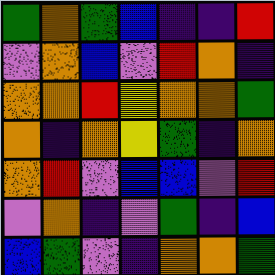[["green", "orange", "green", "blue", "indigo", "indigo", "red"], ["violet", "orange", "blue", "violet", "red", "orange", "indigo"], ["orange", "orange", "red", "yellow", "orange", "orange", "green"], ["orange", "indigo", "orange", "yellow", "green", "indigo", "orange"], ["orange", "red", "violet", "blue", "blue", "violet", "red"], ["violet", "orange", "indigo", "violet", "green", "indigo", "blue"], ["blue", "green", "violet", "indigo", "orange", "orange", "green"]]